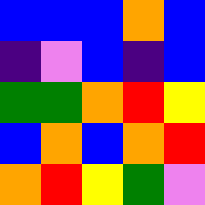[["blue", "blue", "blue", "orange", "blue"], ["indigo", "violet", "blue", "indigo", "blue"], ["green", "green", "orange", "red", "yellow"], ["blue", "orange", "blue", "orange", "red"], ["orange", "red", "yellow", "green", "violet"]]